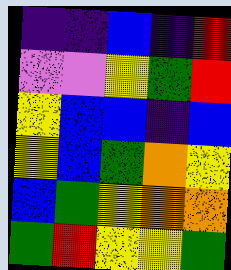[["indigo", "indigo", "blue", "indigo", "red"], ["violet", "violet", "yellow", "green", "red"], ["yellow", "blue", "blue", "indigo", "blue"], ["yellow", "blue", "green", "orange", "yellow"], ["blue", "green", "yellow", "orange", "orange"], ["green", "red", "yellow", "yellow", "green"]]